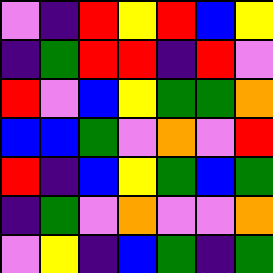[["violet", "indigo", "red", "yellow", "red", "blue", "yellow"], ["indigo", "green", "red", "red", "indigo", "red", "violet"], ["red", "violet", "blue", "yellow", "green", "green", "orange"], ["blue", "blue", "green", "violet", "orange", "violet", "red"], ["red", "indigo", "blue", "yellow", "green", "blue", "green"], ["indigo", "green", "violet", "orange", "violet", "violet", "orange"], ["violet", "yellow", "indigo", "blue", "green", "indigo", "green"]]